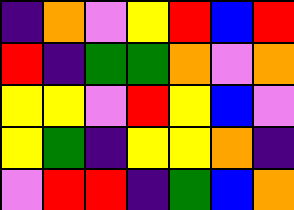[["indigo", "orange", "violet", "yellow", "red", "blue", "red"], ["red", "indigo", "green", "green", "orange", "violet", "orange"], ["yellow", "yellow", "violet", "red", "yellow", "blue", "violet"], ["yellow", "green", "indigo", "yellow", "yellow", "orange", "indigo"], ["violet", "red", "red", "indigo", "green", "blue", "orange"]]